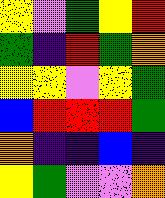[["yellow", "violet", "green", "yellow", "red"], ["green", "indigo", "red", "green", "orange"], ["yellow", "yellow", "violet", "yellow", "green"], ["blue", "red", "red", "red", "green"], ["orange", "indigo", "indigo", "blue", "indigo"], ["yellow", "green", "violet", "violet", "orange"]]